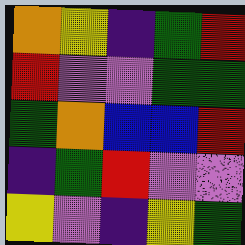[["orange", "yellow", "indigo", "green", "red"], ["red", "violet", "violet", "green", "green"], ["green", "orange", "blue", "blue", "red"], ["indigo", "green", "red", "violet", "violet"], ["yellow", "violet", "indigo", "yellow", "green"]]